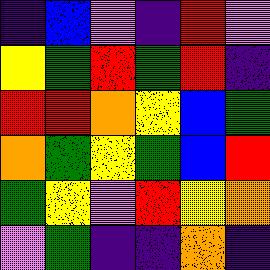[["indigo", "blue", "violet", "indigo", "red", "violet"], ["yellow", "green", "red", "green", "red", "indigo"], ["red", "red", "orange", "yellow", "blue", "green"], ["orange", "green", "yellow", "green", "blue", "red"], ["green", "yellow", "violet", "red", "yellow", "orange"], ["violet", "green", "indigo", "indigo", "orange", "indigo"]]